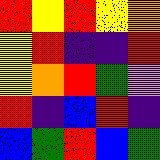[["red", "yellow", "red", "yellow", "orange"], ["yellow", "red", "indigo", "indigo", "red"], ["yellow", "orange", "red", "green", "violet"], ["red", "indigo", "blue", "red", "indigo"], ["blue", "green", "red", "blue", "green"]]